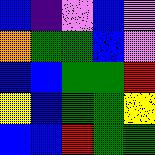[["blue", "indigo", "violet", "blue", "violet"], ["orange", "green", "green", "blue", "violet"], ["blue", "blue", "green", "green", "red"], ["yellow", "blue", "green", "green", "yellow"], ["blue", "blue", "red", "green", "green"]]